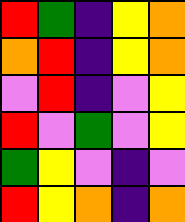[["red", "green", "indigo", "yellow", "orange"], ["orange", "red", "indigo", "yellow", "orange"], ["violet", "red", "indigo", "violet", "yellow"], ["red", "violet", "green", "violet", "yellow"], ["green", "yellow", "violet", "indigo", "violet"], ["red", "yellow", "orange", "indigo", "orange"]]